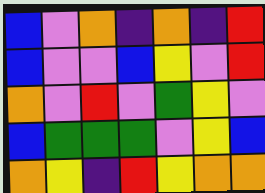[["blue", "violet", "orange", "indigo", "orange", "indigo", "red"], ["blue", "violet", "violet", "blue", "yellow", "violet", "red"], ["orange", "violet", "red", "violet", "green", "yellow", "violet"], ["blue", "green", "green", "green", "violet", "yellow", "blue"], ["orange", "yellow", "indigo", "red", "yellow", "orange", "orange"]]